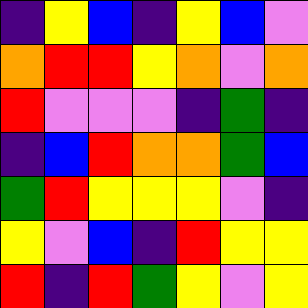[["indigo", "yellow", "blue", "indigo", "yellow", "blue", "violet"], ["orange", "red", "red", "yellow", "orange", "violet", "orange"], ["red", "violet", "violet", "violet", "indigo", "green", "indigo"], ["indigo", "blue", "red", "orange", "orange", "green", "blue"], ["green", "red", "yellow", "yellow", "yellow", "violet", "indigo"], ["yellow", "violet", "blue", "indigo", "red", "yellow", "yellow"], ["red", "indigo", "red", "green", "yellow", "violet", "yellow"]]